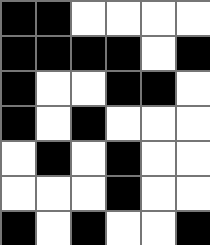[["black", "black", "white", "white", "white", "white"], ["black", "black", "black", "black", "white", "black"], ["black", "white", "white", "black", "black", "white"], ["black", "white", "black", "white", "white", "white"], ["white", "black", "white", "black", "white", "white"], ["white", "white", "white", "black", "white", "white"], ["black", "white", "black", "white", "white", "black"]]